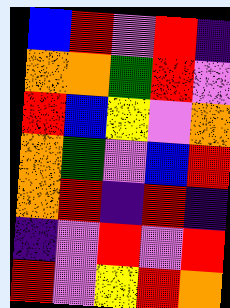[["blue", "red", "violet", "red", "indigo"], ["orange", "orange", "green", "red", "violet"], ["red", "blue", "yellow", "violet", "orange"], ["orange", "green", "violet", "blue", "red"], ["orange", "red", "indigo", "red", "indigo"], ["indigo", "violet", "red", "violet", "red"], ["red", "violet", "yellow", "red", "orange"]]